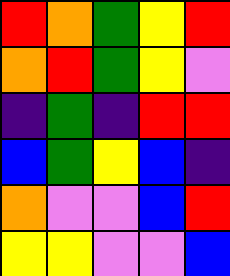[["red", "orange", "green", "yellow", "red"], ["orange", "red", "green", "yellow", "violet"], ["indigo", "green", "indigo", "red", "red"], ["blue", "green", "yellow", "blue", "indigo"], ["orange", "violet", "violet", "blue", "red"], ["yellow", "yellow", "violet", "violet", "blue"]]